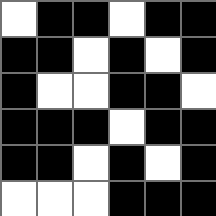[["white", "black", "black", "white", "black", "black"], ["black", "black", "white", "black", "white", "black"], ["black", "white", "white", "black", "black", "white"], ["black", "black", "black", "white", "black", "black"], ["black", "black", "white", "black", "white", "black"], ["white", "white", "white", "black", "black", "black"]]